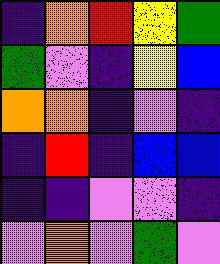[["indigo", "orange", "red", "yellow", "green"], ["green", "violet", "indigo", "yellow", "blue"], ["orange", "orange", "indigo", "violet", "indigo"], ["indigo", "red", "indigo", "blue", "blue"], ["indigo", "indigo", "violet", "violet", "indigo"], ["violet", "orange", "violet", "green", "violet"]]